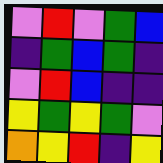[["violet", "red", "violet", "green", "blue"], ["indigo", "green", "blue", "green", "indigo"], ["violet", "red", "blue", "indigo", "indigo"], ["yellow", "green", "yellow", "green", "violet"], ["orange", "yellow", "red", "indigo", "yellow"]]